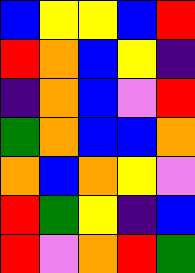[["blue", "yellow", "yellow", "blue", "red"], ["red", "orange", "blue", "yellow", "indigo"], ["indigo", "orange", "blue", "violet", "red"], ["green", "orange", "blue", "blue", "orange"], ["orange", "blue", "orange", "yellow", "violet"], ["red", "green", "yellow", "indigo", "blue"], ["red", "violet", "orange", "red", "green"]]